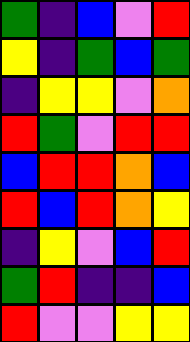[["green", "indigo", "blue", "violet", "red"], ["yellow", "indigo", "green", "blue", "green"], ["indigo", "yellow", "yellow", "violet", "orange"], ["red", "green", "violet", "red", "red"], ["blue", "red", "red", "orange", "blue"], ["red", "blue", "red", "orange", "yellow"], ["indigo", "yellow", "violet", "blue", "red"], ["green", "red", "indigo", "indigo", "blue"], ["red", "violet", "violet", "yellow", "yellow"]]